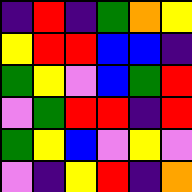[["indigo", "red", "indigo", "green", "orange", "yellow"], ["yellow", "red", "red", "blue", "blue", "indigo"], ["green", "yellow", "violet", "blue", "green", "red"], ["violet", "green", "red", "red", "indigo", "red"], ["green", "yellow", "blue", "violet", "yellow", "violet"], ["violet", "indigo", "yellow", "red", "indigo", "orange"]]